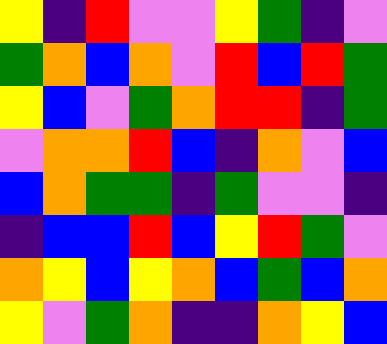[["yellow", "indigo", "red", "violet", "violet", "yellow", "green", "indigo", "violet"], ["green", "orange", "blue", "orange", "violet", "red", "blue", "red", "green"], ["yellow", "blue", "violet", "green", "orange", "red", "red", "indigo", "green"], ["violet", "orange", "orange", "red", "blue", "indigo", "orange", "violet", "blue"], ["blue", "orange", "green", "green", "indigo", "green", "violet", "violet", "indigo"], ["indigo", "blue", "blue", "red", "blue", "yellow", "red", "green", "violet"], ["orange", "yellow", "blue", "yellow", "orange", "blue", "green", "blue", "orange"], ["yellow", "violet", "green", "orange", "indigo", "indigo", "orange", "yellow", "blue"]]